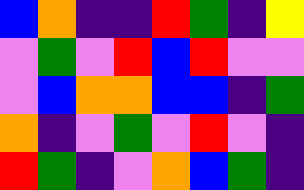[["blue", "orange", "indigo", "indigo", "red", "green", "indigo", "yellow"], ["violet", "green", "violet", "red", "blue", "red", "violet", "violet"], ["violet", "blue", "orange", "orange", "blue", "blue", "indigo", "green"], ["orange", "indigo", "violet", "green", "violet", "red", "violet", "indigo"], ["red", "green", "indigo", "violet", "orange", "blue", "green", "indigo"]]